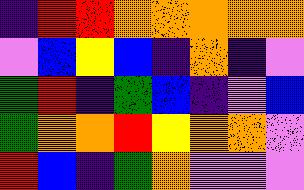[["indigo", "red", "red", "orange", "orange", "orange", "orange", "orange"], ["violet", "blue", "yellow", "blue", "indigo", "orange", "indigo", "violet"], ["green", "red", "indigo", "green", "blue", "indigo", "violet", "blue"], ["green", "orange", "orange", "red", "yellow", "orange", "orange", "violet"], ["red", "blue", "indigo", "green", "orange", "violet", "violet", "violet"]]